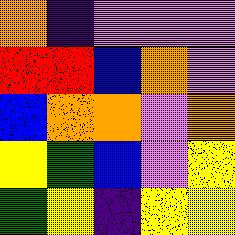[["orange", "indigo", "violet", "violet", "violet"], ["red", "red", "blue", "orange", "violet"], ["blue", "orange", "orange", "violet", "orange"], ["yellow", "green", "blue", "violet", "yellow"], ["green", "yellow", "indigo", "yellow", "yellow"]]